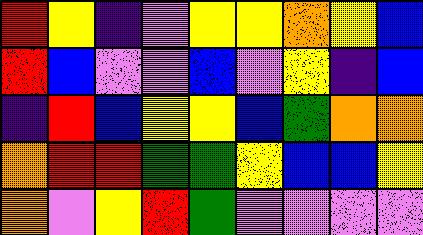[["red", "yellow", "indigo", "violet", "yellow", "yellow", "orange", "yellow", "blue"], ["red", "blue", "violet", "violet", "blue", "violet", "yellow", "indigo", "blue"], ["indigo", "red", "blue", "yellow", "yellow", "blue", "green", "orange", "orange"], ["orange", "red", "red", "green", "green", "yellow", "blue", "blue", "yellow"], ["orange", "violet", "yellow", "red", "green", "violet", "violet", "violet", "violet"]]